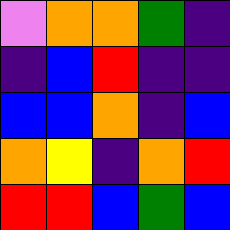[["violet", "orange", "orange", "green", "indigo"], ["indigo", "blue", "red", "indigo", "indigo"], ["blue", "blue", "orange", "indigo", "blue"], ["orange", "yellow", "indigo", "orange", "red"], ["red", "red", "blue", "green", "blue"]]